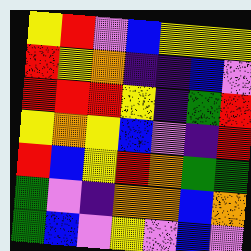[["yellow", "red", "violet", "blue", "yellow", "yellow", "yellow"], ["red", "yellow", "orange", "indigo", "indigo", "blue", "violet"], ["red", "red", "red", "yellow", "indigo", "green", "red"], ["yellow", "orange", "yellow", "blue", "violet", "indigo", "red"], ["red", "blue", "yellow", "red", "orange", "green", "green"], ["green", "violet", "indigo", "orange", "orange", "blue", "orange"], ["green", "blue", "violet", "yellow", "violet", "blue", "violet"]]